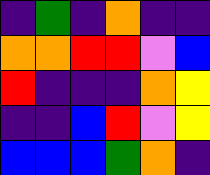[["indigo", "green", "indigo", "orange", "indigo", "indigo"], ["orange", "orange", "red", "red", "violet", "blue"], ["red", "indigo", "indigo", "indigo", "orange", "yellow"], ["indigo", "indigo", "blue", "red", "violet", "yellow"], ["blue", "blue", "blue", "green", "orange", "indigo"]]